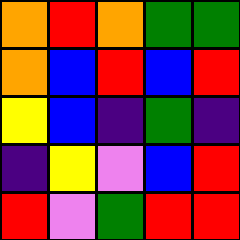[["orange", "red", "orange", "green", "green"], ["orange", "blue", "red", "blue", "red"], ["yellow", "blue", "indigo", "green", "indigo"], ["indigo", "yellow", "violet", "blue", "red"], ["red", "violet", "green", "red", "red"]]